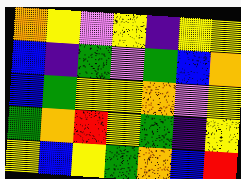[["orange", "yellow", "violet", "yellow", "indigo", "yellow", "yellow"], ["blue", "indigo", "green", "violet", "green", "blue", "orange"], ["blue", "green", "yellow", "yellow", "orange", "violet", "yellow"], ["green", "orange", "red", "yellow", "green", "indigo", "yellow"], ["yellow", "blue", "yellow", "green", "orange", "blue", "red"]]